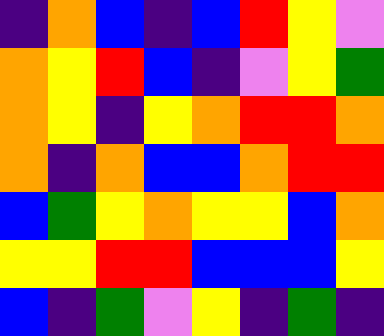[["indigo", "orange", "blue", "indigo", "blue", "red", "yellow", "violet"], ["orange", "yellow", "red", "blue", "indigo", "violet", "yellow", "green"], ["orange", "yellow", "indigo", "yellow", "orange", "red", "red", "orange"], ["orange", "indigo", "orange", "blue", "blue", "orange", "red", "red"], ["blue", "green", "yellow", "orange", "yellow", "yellow", "blue", "orange"], ["yellow", "yellow", "red", "red", "blue", "blue", "blue", "yellow"], ["blue", "indigo", "green", "violet", "yellow", "indigo", "green", "indigo"]]